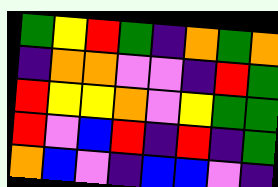[["green", "yellow", "red", "green", "indigo", "orange", "green", "orange"], ["indigo", "orange", "orange", "violet", "violet", "indigo", "red", "green"], ["red", "yellow", "yellow", "orange", "violet", "yellow", "green", "green"], ["red", "violet", "blue", "red", "indigo", "red", "indigo", "green"], ["orange", "blue", "violet", "indigo", "blue", "blue", "violet", "indigo"]]